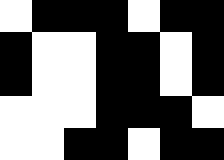[["white", "black", "black", "black", "white", "black", "black"], ["black", "white", "white", "black", "black", "white", "black"], ["black", "white", "white", "black", "black", "white", "black"], ["white", "white", "white", "black", "black", "black", "white"], ["white", "white", "black", "black", "white", "black", "black"]]